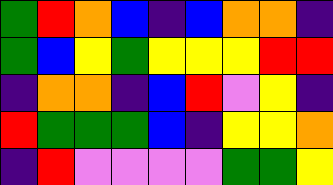[["green", "red", "orange", "blue", "indigo", "blue", "orange", "orange", "indigo"], ["green", "blue", "yellow", "green", "yellow", "yellow", "yellow", "red", "red"], ["indigo", "orange", "orange", "indigo", "blue", "red", "violet", "yellow", "indigo"], ["red", "green", "green", "green", "blue", "indigo", "yellow", "yellow", "orange"], ["indigo", "red", "violet", "violet", "violet", "violet", "green", "green", "yellow"]]